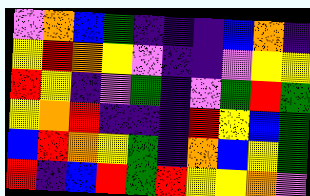[["violet", "orange", "blue", "green", "indigo", "indigo", "indigo", "blue", "orange", "indigo"], ["yellow", "red", "orange", "yellow", "violet", "indigo", "indigo", "violet", "yellow", "yellow"], ["red", "yellow", "indigo", "violet", "green", "indigo", "violet", "green", "red", "green"], ["yellow", "orange", "red", "indigo", "indigo", "indigo", "red", "yellow", "blue", "green"], ["blue", "red", "orange", "yellow", "green", "indigo", "orange", "blue", "yellow", "green"], ["red", "indigo", "blue", "red", "green", "red", "yellow", "yellow", "orange", "violet"]]